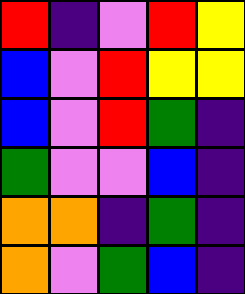[["red", "indigo", "violet", "red", "yellow"], ["blue", "violet", "red", "yellow", "yellow"], ["blue", "violet", "red", "green", "indigo"], ["green", "violet", "violet", "blue", "indigo"], ["orange", "orange", "indigo", "green", "indigo"], ["orange", "violet", "green", "blue", "indigo"]]